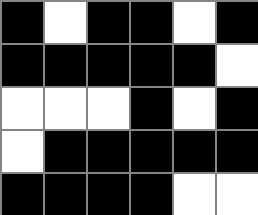[["black", "white", "black", "black", "white", "black"], ["black", "black", "black", "black", "black", "white"], ["white", "white", "white", "black", "white", "black"], ["white", "black", "black", "black", "black", "black"], ["black", "black", "black", "black", "white", "white"]]